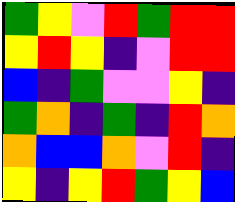[["green", "yellow", "violet", "red", "green", "red", "red"], ["yellow", "red", "yellow", "indigo", "violet", "red", "red"], ["blue", "indigo", "green", "violet", "violet", "yellow", "indigo"], ["green", "orange", "indigo", "green", "indigo", "red", "orange"], ["orange", "blue", "blue", "orange", "violet", "red", "indigo"], ["yellow", "indigo", "yellow", "red", "green", "yellow", "blue"]]